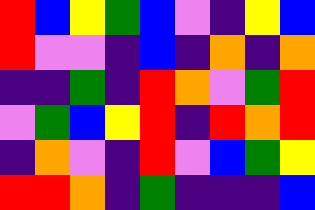[["red", "blue", "yellow", "green", "blue", "violet", "indigo", "yellow", "blue"], ["red", "violet", "violet", "indigo", "blue", "indigo", "orange", "indigo", "orange"], ["indigo", "indigo", "green", "indigo", "red", "orange", "violet", "green", "red"], ["violet", "green", "blue", "yellow", "red", "indigo", "red", "orange", "red"], ["indigo", "orange", "violet", "indigo", "red", "violet", "blue", "green", "yellow"], ["red", "red", "orange", "indigo", "green", "indigo", "indigo", "indigo", "blue"]]